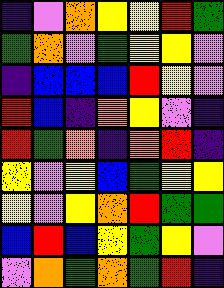[["indigo", "violet", "orange", "yellow", "yellow", "red", "green"], ["green", "orange", "violet", "green", "yellow", "yellow", "violet"], ["indigo", "blue", "blue", "blue", "red", "yellow", "violet"], ["red", "blue", "indigo", "orange", "yellow", "violet", "indigo"], ["red", "green", "orange", "indigo", "orange", "red", "indigo"], ["yellow", "violet", "yellow", "blue", "green", "yellow", "yellow"], ["yellow", "violet", "yellow", "orange", "red", "green", "green"], ["blue", "red", "blue", "yellow", "green", "yellow", "violet"], ["violet", "orange", "green", "orange", "green", "red", "indigo"]]